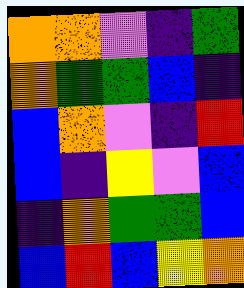[["orange", "orange", "violet", "indigo", "green"], ["orange", "green", "green", "blue", "indigo"], ["blue", "orange", "violet", "indigo", "red"], ["blue", "indigo", "yellow", "violet", "blue"], ["indigo", "orange", "green", "green", "blue"], ["blue", "red", "blue", "yellow", "orange"]]